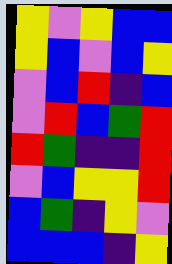[["yellow", "violet", "yellow", "blue", "blue"], ["yellow", "blue", "violet", "blue", "yellow"], ["violet", "blue", "red", "indigo", "blue"], ["violet", "red", "blue", "green", "red"], ["red", "green", "indigo", "indigo", "red"], ["violet", "blue", "yellow", "yellow", "red"], ["blue", "green", "indigo", "yellow", "violet"], ["blue", "blue", "blue", "indigo", "yellow"]]